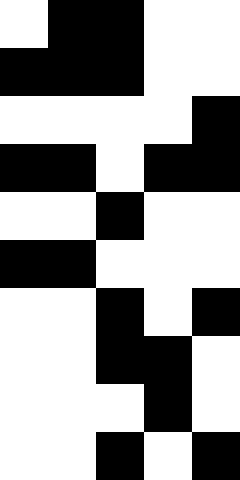[["white", "black", "black", "white", "white"], ["black", "black", "black", "white", "white"], ["white", "white", "white", "white", "black"], ["black", "black", "white", "black", "black"], ["white", "white", "black", "white", "white"], ["black", "black", "white", "white", "white"], ["white", "white", "black", "white", "black"], ["white", "white", "black", "black", "white"], ["white", "white", "white", "black", "white"], ["white", "white", "black", "white", "black"]]